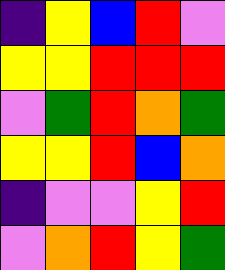[["indigo", "yellow", "blue", "red", "violet"], ["yellow", "yellow", "red", "red", "red"], ["violet", "green", "red", "orange", "green"], ["yellow", "yellow", "red", "blue", "orange"], ["indigo", "violet", "violet", "yellow", "red"], ["violet", "orange", "red", "yellow", "green"]]